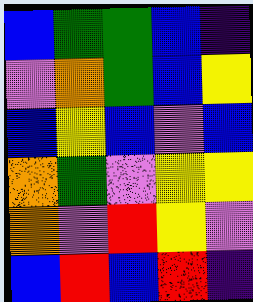[["blue", "green", "green", "blue", "indigo"], ["violet", "orange", "green", "blue", "yellow"], ["blue", "yellow", "blue", "violet", "blue"], ["orange", "green", "violet", "yellow", "yellow"], ["orange", "violet", "red", "yellow", "violet"], ["blue", "red", "blue", "red", "indigo"]]